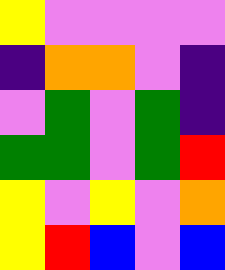[["yellow", "violet", "violet", "violet", "violet"], ["indigo", "orange", "orange", "violet", "indigo"], ["violet", "green", "violet", "green", "indigo"], ["green", "green", "violet", "green", "red"], ["yellow", "violet", "yellow", "violet", "orange"], ["yellow", "red", "blue", "violet", "blue"]]